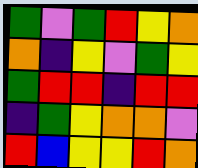[["green", "violet", "green", "red", "yellow", "orange"], ["orange", "indigo", "yellow", "violet", "green", "yellow"], ["green", "red", "red", "indigo", "red", "red"], ["indigo", "green", "yellow", "orange", "orange", "violet"], ["red", "blue", "yellow", "yellow", "red", "orange"]]